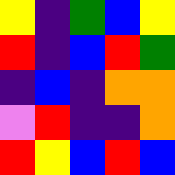[["yellow", "indigo", "green", "blue", "yellow"], ["red", "indigo", "blue", "red", "green"], ["indigo", "blue", "indigo", "orange", "orange"], ["violet", "red", "indigo", "indigo", "orange"], ["red", "yellow", "blue", "red", "blue"]]